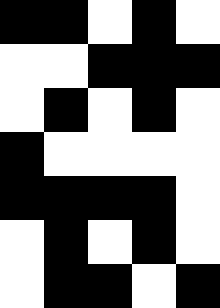[["black", "black", "white", "black", "white"], ["white", "white", "black", "black", "black"], ["white", "black", "white", "black", "white"], ["black", "white", "white", "white", "white"], ["black", "black", "black", "black", "white"], ["white", "black", "white", "black", "white"], ["white", "black", "black", "white", "black"]]